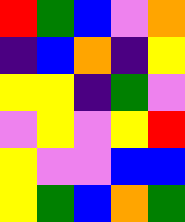[["red", "green", "blue", "violet", "orange"], ["indigo", "blue", "orange", "indigo", "yellow"], ["yellow", "yellow", "indigo", "green", "violet"], ["violet", "yellow", "violet", "yellow", "red"], ["yellow", "violet", "violet", "blue", "blue"], ["yellow", "green", "blue", "orange", "green"]]